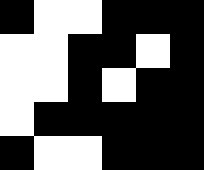[["black", "white", "white", "black", "black", "black"], ["white", "white", "black", "black", "white", "black"], ["white", "white", "black", "white", "black", "black"], ["white", "black", "black", "black", "black", "black"], ["black", "white", "white", "black", "black", "black"]]